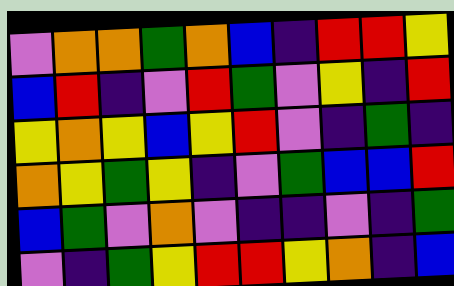[["violet", "orange", "orange", "green", "orange", "blue", "indigo", "red", "red", "yellow"], ["blue", "red", "indigo", "violet", "red", "green", "violet", "yellow", "indigo", "red"], ["yellow", "orange", "yellow", "blue", "yellow", "red", "violet", "indigo", "green", "indigo"], ["orange", "yellow", "green", "yellow", "indigo", "violet", "green", "blue", "blue", "red"], ["blue", "green", "violet", "orange", "violet", "indigo", "indigo", "violet", "indigo", "green"], ["violet", "indigo", "green", "yellow", "red", "red", "yellow", "orange", "indigo", "blue"]]